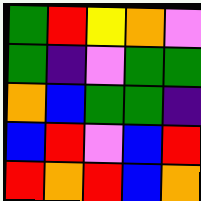[["green", "red", "yellow", "orange", "violet"], ["green", "indigo", "violet", "green", "green"], ["orange", "blue", "green", "green", "indigo"], ["blue", "red", "violet", "blue", "red"], ["red", "orange", "red", "blue", "orange"]]